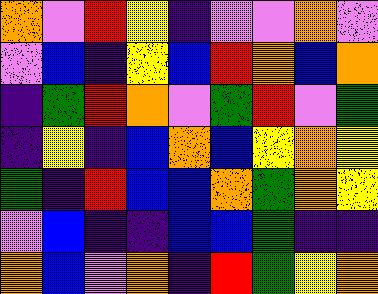[["orange", "violet", "red", "yellow", "indigo", "violet", "violet", "orange", "violet"], ["violet", "blue", "indigo", "yellow", "blue", "red", "orange", "blue", "orange"], ["indigo", "green", "red", "orange", "violet", "green", "red", "violet", "green"], ["indigo", "yellow", "indigo", "blue", "orange", "blue", "yellow", "orange", "yellow"], ["green", "indigo", "red", "blue", "blue", "orange", "green", "orange", "yellow"], ["violet", "blue", "indigo", "indigo", "blue", "blue", "green", "indigo", "indigo"], ["orange", "blue", "violet", "orange", "indigo", "red", "green", "yellow", "orange"]]